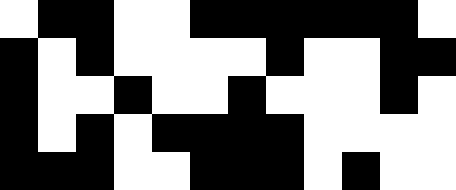[["white", "black", "black", "white", "white", "black", "black", "black", "black", "black", "black", "white"], ["black", "white", "black", "white", "white", "white", "white", "black", "white", "white", "black", "black"], ["black", "white", "white", "black", "white", "white", "black", "white", "white", "white", "black", "white"], ["black", "white", "black", "white", "black", "black", "black", "black", "white", "white", "white", "white"], ["black", "black", "black", "white", "white", "black", "black", "black", "white", "black", "white", "white"]]